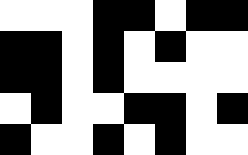[["white", "white", "white", "black", "black", "white", "black", "black"], ["black", "black", "white", "black", "white", "black", "white", "white"], ["black", "black", "white", "black", "white", "white", "white", "white"], ["white", "black", "white", "white", "black", "black", "white", "black"], ["black", "white", "white", "black", "white", "black", "white", "white"]]